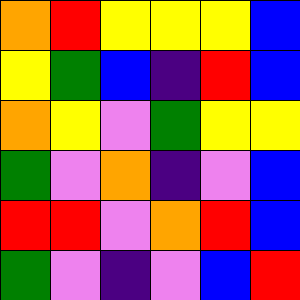[["orange", "red", "yellow", "yellow", "yellow", "blue"], ["yellow", "green", "blue", "indigo", "red", "blue"], ["orange", "yellow", "violet", "green", "yellow", "yellow"], ["green", "violet", "orange", "indigo", "violet", "blue"], ["red", "red", "violet", "orange", "red", "blue"], ["green", "violet", "indigo", "violet", "blue", "red"]]